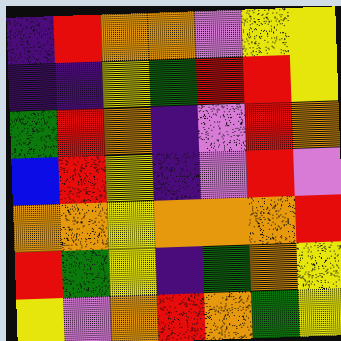[["indigo", "red", "orange", "orange", "violet", "yellow", "yellow"], ["indigo", "indigo", "yellow", "green", "red", "red", "yellow"], ["green", "red", "orange", "indigo", "violet", "red", "orange"], ["blue", "red", "yellow", "indigo", "violet", "red", "violet"], ["orange", "orange", "yellow", "orange", "orange", "orange", "red"], ["red", "green", "yellow", "indigo", "green", "orange", "yellow"], ["yellow", "violet", "orange", "red", "orange", "green", "yellow"]]